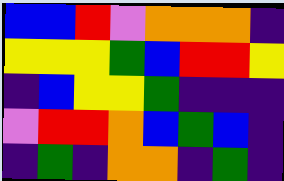[["blue", "blue", "red", "violet", "orange", "orange", "orange", "indigo"], ["yellow", "yellow", "yellow", "green", "blue", "red", "red", "yellow"], ["indigo", "blue", "yellow", "yellow", "green", "indigo", "indigo", "indigo"], ["violet", "red", "red", "orange", "blue", "green", "blue", "indigo"], ["indigo", "green", "indigo", "orange", "orange", "indigo", "green", "indigo"]]